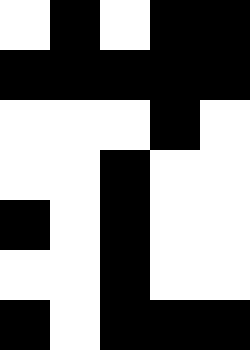[["white", "black", "white", "black", "black"], ["black", "black", "black", "black", "black"], ["white", "white", "white", "black", "white"], ["white", "white", "black", "white", "white"], ["black", "white", "black", "white", "white"], ["white", "white", "black", "white", "white"], ["black", "white", "black", "black", "black"]]